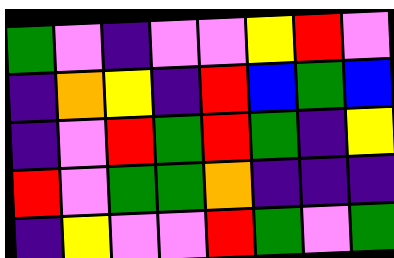[["green", "violet", "indigo", "violet", "violet", "yellow", "red", "violet"], ["indigo", "orange", "yellow", "indigo", "red", "blue", "green", "blue"], ["indigo", "violet", "red", "green", "red", "green", "indigo", "yellow"], ["red", "violet", "green", "green", "orange", "indigo", "indigo", "indigo"], ["indigo", "yellow", "violet", "violet", "red", "green", "violet", "green"]]